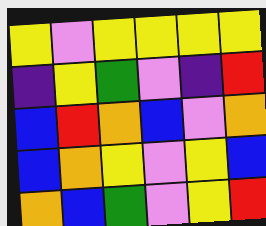[["yellow", "violet", "yellow", "yellow", "yellow", "yellow"], ["indigo", "yellow", "green", "violet", "indigo", "red"], ["blue", "red", "orange", "blue", "violet", "orange"], ["blue", "orange", "yellow", "violet", "yellow", "blue"], ["orange", "blue", "green", "violet", "yellow", "red"]]